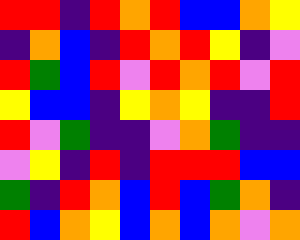[["red", "red", "indigo", "red", "orange", "red", "blue", "blue", "orange", "yellow"], ["indigo", "orange", "blue", "indigo", "red", "orange", "red", "yellow", "indigo", "violet"], ["red", "green", "blue", "red", "violet", "red", "orange", "red", "violet", "red"], ["yellow", "blue", "blue", "indigo", "yellow", "orange", "yellow", "indigo", "indigo", "red"], ["red", "violet", "green", "indigo", "indigo", "violet", "orange", "green", "indigo", "indigo"], ["violet", "yellow", "indigo", "red", "indigo", "red", "red", "red", "blue", "blue"], ["green", "indigo", "red", "orange", "blue", "red", "blue", "green", "orange", "indigo"], ["red", "blue", "orange", "yellow", "blue", "orange", "blue", "orange", "violet", "orange"]]